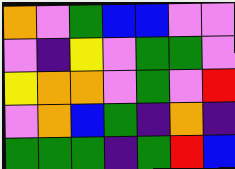[["orange", "violet", "green", "blue", "blue", "violet", "violet"], ["violet", "indigo", "yellow", "violet", "green", "green", "violet"], ["yellow", "orange", "orange", "violet", "green", "violet", "red"], ["violet", "orange", "blue", "green", "indigo", "orange", "indigo"], ["green", "green", "green", "indigo", "green", "red", "blue"]]